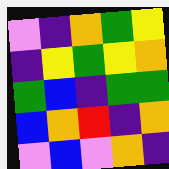[["violet", "indigo", "orange", "green", "yellow"], ["indigo", "yellow", "green", "yellow", "orange"], ["green", "blue", "indigo", "green", "green"], ["blue", "orange", "red", "indigo", "orange"], ["violet", "blue", "violet", "orange", "indigo"]]